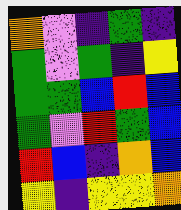[["orange", "violet", "indigo", "green", "indigo"], ["green", "violet", "green", "indigo", "yellow"], ["green", "green", "blue", "red", "blue"], ["green", "violet", "red", "green", "blue"], ["red", "blue", "indigo", "orange", "blue"], ["yellow", "indigo", "yellow", "yellow", "orange"]]